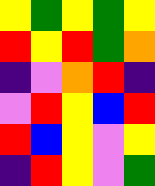[["yellow", "green", "yellow", "green", "yellow"], ["red", "yellow", "red", "green", "orange"], ["indigo", "violet", "orange", "red", "indigo"], ["violet", "red", "yellow", "blue", "red"], ["red", "blue", "yellow", "violet", "yellow"], ["indigo", "red", "yellow", "violet", "green"]]